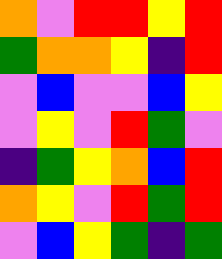[["orange", "violet", "red", "red", "yellow", "red"], ["green", "orange", "orange", "yellow", "indigo", "red"], ["violet", "blue", "violet", "violet", "blue", "yellow"], ["violet", "yellow", "violet", "red", "green", "violet"], ["indigo", "green", "yellow", "orange", "blue", "red"], ["orange", "yellow", "violet", "red", "green", "red"], ["violet", "blue", "yellow", "green", "indigo", "green"]]